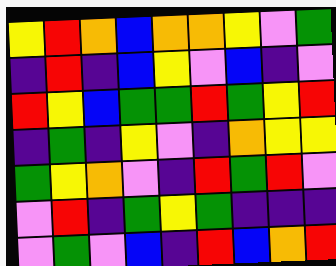[["yellow", "red", "orange", "blue", "orange", "orange", "yellow", "violet", "green"], ["indigo", "red", "indigo", "blue", "yellow", "violet", "blue", "indigo", "violet"], ["red", "yellow", "blue", "green", "green", "red", "green", "yellow", "red"], ["indigo", "green", "indigo", "yellow", "violet", "indigo", "orange", "yellow", "yellow"], ["green", "yellow", "orange", "violet", "indigo", "red", "green", "red", "violet"], ["violet", "red", "indigo", "green", "yellow", "green", "indigo", "indigo", "indigo"], ["violet", "green", "violet", "blue", "indigo", "red", "blue", "orange", "red"]]